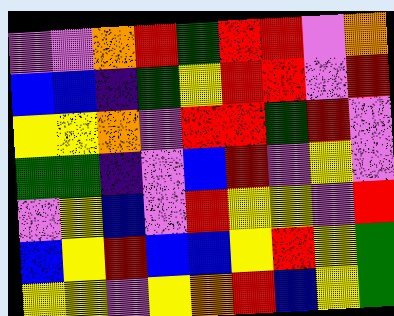[["violet", "violet", "orange", "red", "green", "red", "red", "violet", "orange"], ["blue", "blue", "indigo", "green", "yellow", "red", "red", "violet", "red"], ["yellow", "yellow", "orange", "violet", "red", "red", "green", "red", "violet"], ["green", "green", "indigo", "violet", "blue", "red", "violet", "yellow", "violet"], ["violet", "yellow", "blue", "violet", "red", "yellow", "yellow", "violet", "red"], ["blue", "yellow", "red", "blue", "blue", "yellow", "red", "yellow", "green"], ["yellow", "yellow", "violet", "yellow", "orange", "red", "blue", "yellow", "green"]]